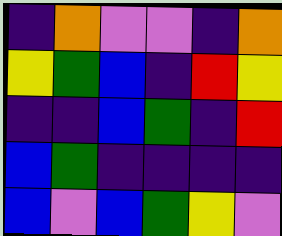[["indigo", "orange", "violet", "violet", "indigo", "orange"], ["yellow", "green", "blue", "indigo", "red", "yellow"], ["indigo", "indigo", "blue", "green", "indigo", "red"], ["blue", "green", "indigo", "indigo", "indigo", "indigo"], ["blue", "violet", "blue", "green", "yellow", "violet"]]